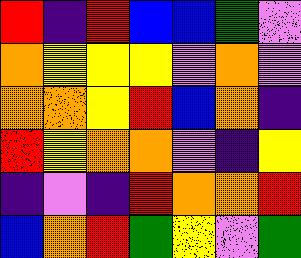[["red", "indigo", "red", "blue", "blue", "green", "violet"], ["orange", "yellow", "yellow", "yellow", "violet", "orange", "violet"], ["orange", "orange", "yellow", "red", "blue", "orange", "indigo"], ["red", "yellow", "orange", "orange", "violet", "indigo", "yellow"], ["indigo", "violet", "indigo", "red", "orange", "orange", "red"], ["blue", "orange", "red", "green", "yellow", "violet", "green"]]